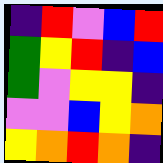[["indigo", "red", "violet", "blue", "red"], ["green", "yellow", "red", "indigo", "blue"], ["green", "violet", "yellow", "yellow", "indigo"], ["violet", "violet", "blue", "yellow", "orange"], ["yellow", "orange", "red", "orange", "indigo"]]